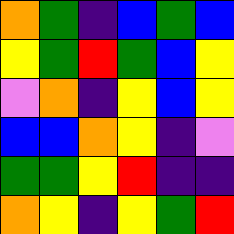[["orange", "green", "indigo", "blue", "green", "blue"], ["yellow", "green", "red", "green", "blue", "yellow"], ["violet", "orange", "indigo", "yellow", "blue", "yellow"], ["blue", "blue", "orange", "yellow", "indigo", "violet"], ["green", "green", "yellow", "red", "indigo", "indigo"], ["orange", "yellow", "indigo", "yellow", "green", "red"]]